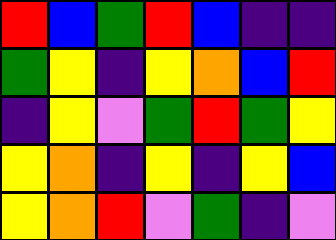[["red", "blue", "green", "red", "blue", "indigo", "indigo"], ["green", "yellow", "indigo", "yellow", "orange", "blue", "red"], ["indigo", "yellow", "violet", "green", "red", "green", "yellow"], ["yellow", "orange", "indigo", "yellow", "indigo", "yellow", "blue"], ["yellow", "orange", "red", "violet", "green", "indigo", "violet"]]